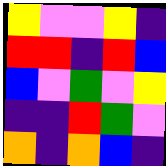[["yellow", "violet", "violet", "yellow", "indigo"], ["red", "red", "indigo", "red", "blue"], ["blue", "violet", "green", "violet", "yellow"], ["indigo", "indigo", "red", "green", "violet"], ["orange", "indigo", "orange", "blue", "indigo"]]